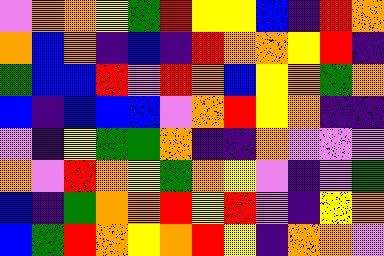[["violet", "orange", "orange", "yellow", "green", "red", "yellow", "yellow", "blue", "indigo", "red", "orange"], ["orange", "blue", "orange", "indigo", "blue", "indigo", "red", "orange", "orange", "yellow", "red", "indigo"], ["green", "blue", "blue", "red", "violet", "red", "orange", "blue", "yellow", "orange", "green", "orange"], ["blue", "indigo", "blue", "blue", "blue", "violet", "orange", "red", "yellow", "orange", "indigo", "indigo"], ["violet", "indigo", "yellow", "green", "green", "orange", "indigo", "indigo", "orange", "violet", "violet", "violet"], ["orange", "violet", "red", "orange", "yellow", "green", "orange", "yellow", "violet", "indigo", "violet", "green"], ["blue", "indigo", "green", "orange", "orange", "red", "yellow", "red", "violet", "indigo", "yellow", "orange"], ["blue", "green", "red", "orange", "yellow", "orange", "red", "yellow", "indigo", "orange", "orange", "violet"]]